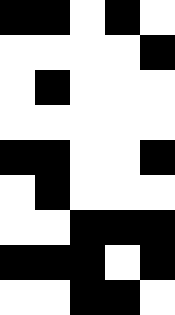[["black", "black", "white", "black", "white"], ["white", "white", "white", "white", "black"], ["white", "black", "white", "white", "white"], ["white", "white", "white", "white", "white"], ["black", "black", "white", "white", "black"], ["white", "black", "white", "white", "white"], ["white", "white", "black", "black", "black"], ["black", "black", "black", "white", "black"], ["white", "white", "black", "black", "white"]]